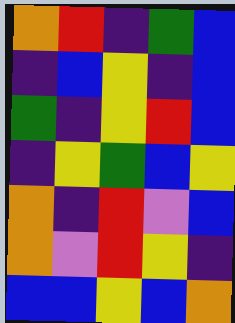[["orange", "red", "indigo", "green", "blue"], ["indigo", "blue", "yellow", "indigo", "blue"], ["green", "indigo", "yellow", "red", "blue"], ["indigo", "yellow", "green", "blue", "yellow"], ["orange", "indigo", "red", "violet", "blue"], ["orange", "violet", "red", "yellow", "indigo"], ["blue", "blue", "yellow", "blue", "orange"]]